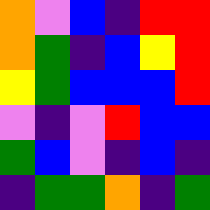[["orange", "violet", "blue", "indigo", "red", "red"], ["orange", "green", "indigo", "blue", "yellow", "red"], ["yellow", "green", "blue", "blue", "blue", "red"], ["violet", "indigo", "violet", "red", "blue", "blue"], ["green", "blue", "violet", "indigo", "blue", "indigo"], ["indigo", "green", "green", "orange", "indigo", "green"]]